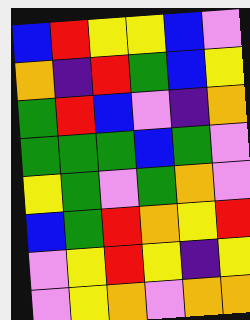[["blue", "red", "yellow", "yellow", "blue", "violet"], ["orange", "indigo", "red", "green", "blue", "yellow"], ["green", "red", "blue", "violet", "indigo", "orange"], ["green", "green", "green", "blue", "green", "violet"], ["yellow", "green", "violet", "green", "orange", "violet"], ["blue", "green", "red", "orange", "yellow", "red"], ["violet", "yellow", "red", "yellow", "indigo", "yellow"], ["violet", "yellow", "orange", "violet", "orange", "orange"]]